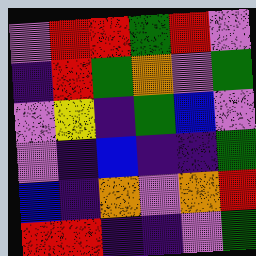[["violet", "red", "red", "green", "red", "violet"], ["indigo", "red", "green", "orange", "violet", "green"], ["violet", "yellow", "indigo", "green", "blue", "violet"], ["violet", "indigo", "blue", "indigo", "indigo", "green"], ["blue", "indigo", "orange", "violet", "orange", "red"], ["red", "red", "indigo", "indigo", "violet", "green"]]